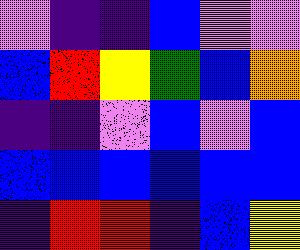[["violet", "indigo", "indigo", "blue", "violet", "violet"], ["blue", "red", "yellow", "green", "blue", "orange"], ["indigo", "indigo", "violet", "blue", "violet", "blue"], ["blue", "blue", "blue", "blue", "blue", "blue"], ["indigo", "red", "red", "indigo", "blue", "yellow"]]